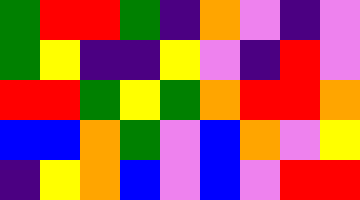[["green", "red", "red", "green", "indigo", "orange", "violet", "indigo", "violet"], ["green", "yellow", "indigo", "indigo", "yellow", "violet", "indigo", "red", "violet"], ["red", "red", "green", "yellow", "green", "orange", "red", "red", "orange"], ["blue", "blue", "orange", "green", "violet", "blue", "orange", "violet", "yellow"], ["indigo", "yellow", "orange", "blue", "violet", "blue", "violet", "red", "red"]]